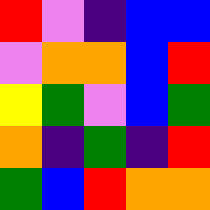[["red", "violet", "indigo", "blue", "blue"], ["violet", "orange", "orange", "blue", "red"], ["yellow", "green", "violet", "blue", "green"], ["orange", "indigo", "green", "indigo", "red"], ["green", "blue", "red", "orange", "orange"]]